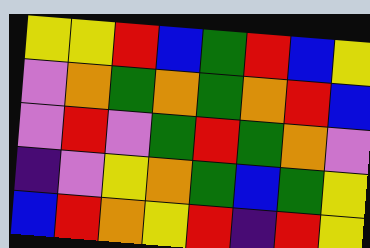[["yellow", "yellow", "red", "blue", "green", "red", "blue", "yellow"], ["violet", "orange", "green", "orange", "green", "orange", "red", "blue"], ["violet", "red", "violet", "green", "red", "green", "orange", "violet"], ["indigo", "violet", "yellow", "orange", "green", "blue", "green", "yellow"], ["blue", "red", "orange", "yellow", "red", "indigo", "red", "yellow"]]